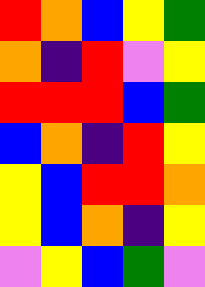[["red", "orange", "blue", "yellow", "green"], ["orange", "indigo", "red", "violet", "yellow"], ["red", "red", "red", "blue", "green"], ["blue", "orange", "indigo", "red", "yellow"], ["yellow", "blue", "red", "red", "orange"], ["yellow", "blue", "orange", "indigo", "yellow"], ["violet", "yellow", "blue", "green", "violet"]]